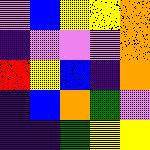[["violet", "blue", "yellow", "yellow", "orange"], ["indigo", "violet", "violet", "violet", "orange"], ["red", "yellow", "blue", "indigo", "orange"], ["indigo", "blue", "orange", "green", "violet"], ["indigo", "indigo", "green", "yellow", "yellow"]]